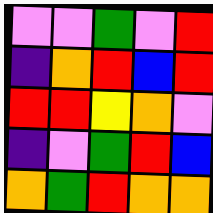[["violet", "violet", "green", "violet", "red"], ["indigo", "orange", "red", "blue", "red"], ["red", "red", "yellow", "orange", "violet"], ["indigo", "violet", "green", "red", "blue"], ["orange", "green", "red", "orange", "orange"]]